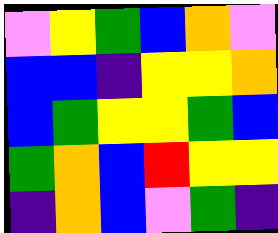[["violet", "yellow", "green", "blue", "orange", "violet"], ["blue", "blue", "indigo", "yellow", "yellow", "orange"], ["blue", "green", "yellow", "yellow", "green", "blue"], ["green", "orange", "blue", "red", "yellow", "yellow"], ["indigo", "orange", "blue", "violet", "green", "indigo"]]